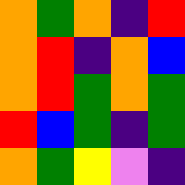[["orange", "green", "orange", "indigo", "red"], ["orange", "red", "indigo", "orange", "blue"], ["orange", "red", "green", "orange", "green"], ["red", "blue", "green", "indigo", "green"], ["orange", "green", "yellow", "violet", "indigo"]]